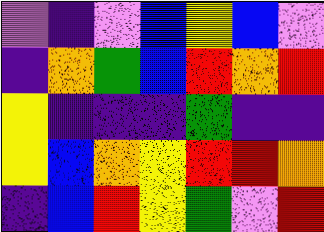[["violet", "indigo", "violet", "blue", "yellow", "blue", "violet"], ["indigo", "orange", "green", "blue", "red", "orange", "red"], ["yellow", "indigo", "indigo", "indigo", "green", "indigo", "indigo"], ["yellow", "blue", "orange", "yellow", "red", "red", "orange"], ["indigo", "blue", "red", "yellow", "green", "violet", "red"]]